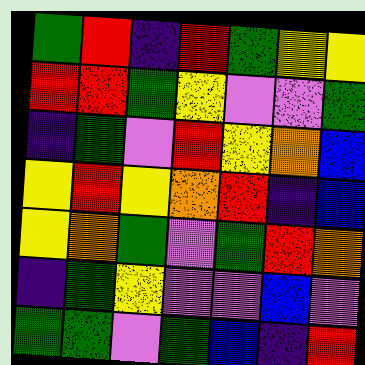[["green", "red", "indigo", "red", "green", "yellow", "yellow"], ["red", "red", "green", "yellow", "violet", "violet", "green"], ["indigo", "green", "violet", "red", "yellow", "orange", "blue"], ["yellow", "red", "yellow", "orange", "red", "indigo", "blue"], ["yellow", "orange", "green", "violet", "green", "red", "orange"], ["indigo", "green", "yellow", "violet", "violet", "blue", "violet"], ["green", "green", "violet", "green", "blue", "indigo", "red"]]